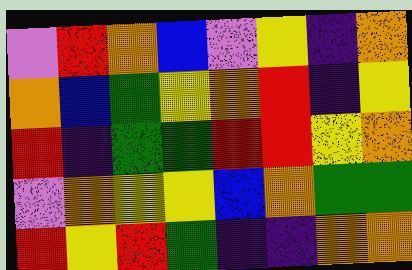[["violet", "red", "orange", "blue", "violet", "yellow", "indigo", "orange"], ["orange", "blue", "green", "yellow", "orange", "red", "indigo", "yellow"], ["red", "indigo", "green", "green", "red", "red", "yellow", "orange"], ["violet", "orange", "yellow", "yellow", "blue", "orange", "green", "green"], ["red", "yellow", "red", "green", "indigo", "indigo", "orange", "orange"]]